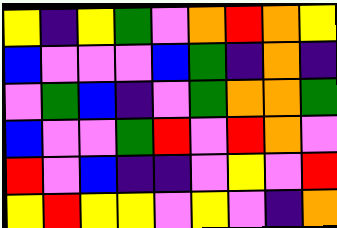[["yellow", "indigo", "yellow", "green", "violet", "orange", "red", "orange", "yellow"], ["blue", "violet", "violet", "violet", "blue", "green", "indigo", "orange", "indigo"], ["violet", "green", "blue", "indigo", "violet", "green", "orange", "orange", "green"], ["blue", "violet", "violet", "green", "red", "violet", "red", "orange", "violet"], ["red", "violet", "blue", "indigo", "indigo", "violet", "yellow", "violet", "red"], ["yellow", "red", "yellow", "yellow", "violet", "yellow", "violet", "indigo", "orange"]]